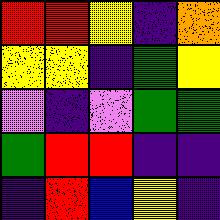[["red", "red", "yellow", "indigo", "orange"], ["yellow", "yellow", "indigo", "green", "yellow"], ["violet", "indigo", "violet", "green", "green"], ["green", "red", "red", "indigo", "indigo"], ["indigo", "red", "blue", "yellow", "indigo"]]